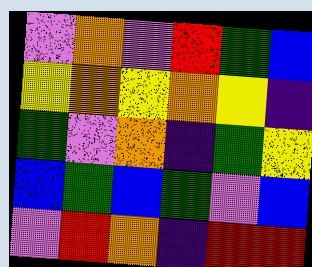[["violet", "orange", "violet", "red", "green", "blue"], ["yellow", "orange", "yellow", "orange", "yellow", "indigo"], ["green", "violet", "orange", "indigo", "green", "yellow"], ["blue", "green", "blue", "green", "violet", "blue"], ["violet", "red", "orange", "indigo", "red", "red"]]